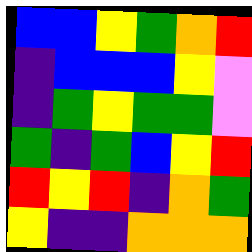[["blue", "blue", "yellow", "green", "orange", "red"], ["indigo", "blue", "blue", "blue", "yellow", "violet"], ["indigo", "green", "yellow", "green", "green", "violet"], ["green", "indigo", "green", "blue", "yellow", "red"], ["red", "yellow", "red", "indigo", "orange", "green"], ["yellow", "indigo", "indigo", "orange", "orange", "orange"]]